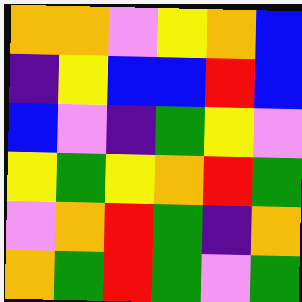[["orange", "orange", "violet", "yellow", "orange", "blue"], ["indigo", "yellow", "blue", "blue", "red", "blue"], ["blue", "violet", "indigo", "green", "yellow", "violet"], ["yellow", "green", "yellow", "orange", "red", "green"], ["violet", "orange", "red", "green", "indigo", "orange"], ["orange", "green", "red", "green", "violet", "green"]]